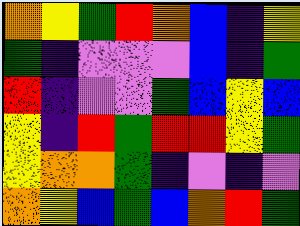[["orange", "yellow", "green", "red", "orange", "blue", "indigo", "yellow"], ["green", "indigo", "violet", "violet", "violet", "blue", "indigo", "green"], ["red", "indigo", "violet", "violet", "green", "blue", "yellow", "blue"], ["yellow", "indigo", "red", "green", "red", "red", "yellow", "green"], ["yellow", "orange", "orange", "green", "indigo", "violet", "indigo", "violet"], ["orange", "yellow", "blue", "green", "blue", "orange", "red", "green"]]